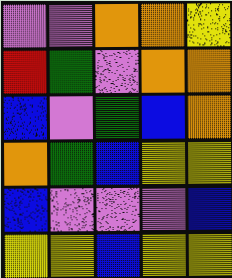[["violet", "violet", "orange", "orange", "yellow"], ["red", "green", "violet", "orange", "orange"], ["blue", "violet", "green", "blue", "orange"], ["orange", "green", "blue", "yellow", "yellow"], ["blue", "violet", "violet", "violet", "blue"], ["yellow", "yellow", "blue", "yellow", "yellow"]]